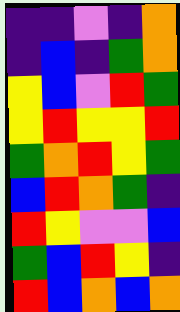[["indigo", "indigo", "violet", "indigo", "orange"], ["indigo", "blue", "indigo", "green", "orange"], ["yellow", "blue", "violet", "red", "green"], ["yellow", "red", "yellow", "yellow", "red"], ["green", "orange", "red", "yellow", "green"], ["blue", "red", "orange", "green", "indigo"], ["red", "yellow", "violet", "violet", "blue"], ["green", "blue", "red", "yellow", "indigo"], ["red", "blue", "orange", "blue", "orange"]]